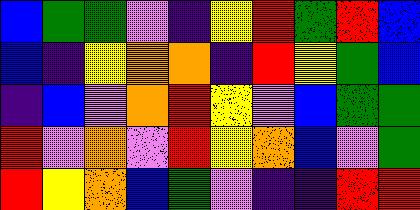[["blue", "green", "green", "violet", "indigo", "yellow", "red", "green", "red", "blue"], ["blue", "indigo", "yellow", "orange", "orange", "indigo", "red", "yellow", "green", "blue"], ["indigo", "blue", "violet", "orange", "red", "yellow", "violet", "blue", "green", "green"], ["red", "violet", "orange", "violet", "red", "yellow", "orange", "blue", "violet", "green"], ["red", "yellow", "orange", "blue", "green", "violet", "indigo", "indigo", "red", "red"]]